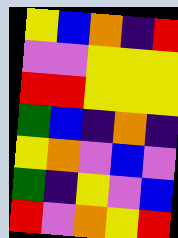[["yellow", "blue", "orange", "indigo", "red"], ["violet", "violet", "yellow", "yellow", "yellow"], ["red", "red", "yellow", "yellow", "yellow"], ["green", "blue", "indigo", "orange", "indigo"], ["yellow", "orange", "violet", "blue", "violet"], ["green", "indigo", "yellow", "violet", "blue"], ["red", "violet", "orange", "yellow", "red"]]